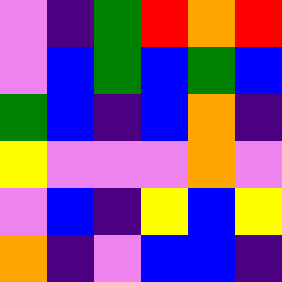[["violet", "indigo", "green", "red", "orange", "red"], ["violet", "blue", "green", "blue", "green", "blue"], ["green", "blue", "indigo", "blue", "orange", "indigo"], ["yellow", "violet", "violet", "violet", "orange", "violet"], ["violet", "blue", "indigo", "yellow", "blue", "yellow"], ["orange", "indigo", "violet", "blue", "blue", "indigo"]]